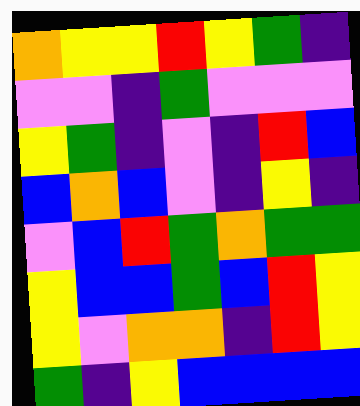[["orange", "yellow", "yellow", "red", "yellow", "green", "indigo"], ["violet", "violet", "indigo", "green", "violet", "violet", "violet"], ["yellow", "green", "indigo", "violet", "indigo", "red", "blue"], ["blue", "orange", "blue", "violet", "indigo", "yellow", "indigo"], ["violet", "blue", "red", "green", "orange", "green", "green"], ["yellow", "blue", "blue", "green", "blue", "red", "yellow"], ["yellow", "violet", "orange", "orange", "indigo", "red", "yellow"], ["green", "indigo", "yellow", "blue", "blue", "blue", "blue"]]